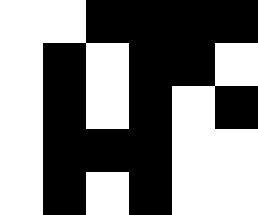[["white", "white", "black", "black", "black", "black"], ["white", "black", "white", "black", "black", "white"], ["white", "black", "white", "black", "white", "black"], ["white", "black", "black", "black", "white", "white"], ["white", "black", "white", "black", "white", "white"]]